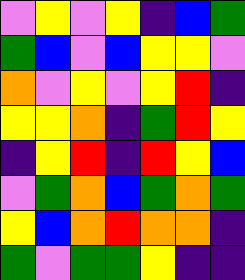[["violet", "yellow", "violet", "yellow", "indigo", "blue", "green"], ["green", "blue", "violet", "blue", "yellow", "yellow", "violet"], ["orange", "violet", "yellow", "violet", "yellow", "red", "indigo"], ["yellow", "yellow", "orange", "indigo", "green", "red", "yellow"], ["indigo", "yellow", "red", "indigo", "red", "yellow", "blue"], ["violet", "green", "orange", "blue", "green", "orange", "green"], ["yellow", "blue", "orange", "red", "orange", "orange", "indigo"], ["green", "violet", "green", "green", "yellow", "indigo", "indigo"]]